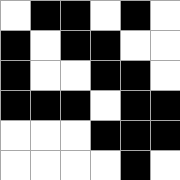[["white", "black", "black", "white", "black", "white"], ["black", "white", "black", "black", "white", "white"], ["black", "white", "white", "black", "black", "white"], ["black", "black", "black", "white", "black", "black"], ["white", "white", "white", "black", "black", "black"], ["white", "white", "white", "white", "black", "white"]]